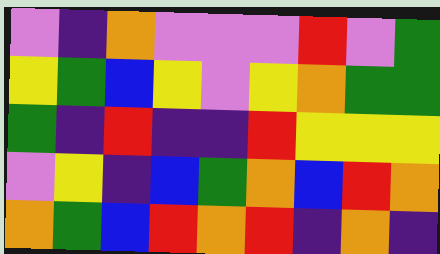[["violet", "indigo", "orange", "violet", "violet", "violet", "red", "violet", "green"], ["yellow", "green", "blue", "yellow", "violet", "yellow", "orange", "green", "green"], ["green", "indigo", "red", "indigo", "indigo", "red", "yellow", "yellow", "yellow"], ["violet", "yellow", "indigo", "blue", "green", "orange", "blue", "red", "orange"], ["orange", "green", "blue", "red", "orange", "red", "indigo", "orange", "indigo"]]